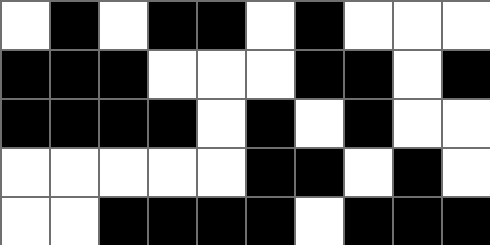[["white", "black", "white", "black", "black", "white", "black", "white", "white", "white"], ["black", "black", "black", "white", "white", "white", "black", "black", "white", "black"], ["black", "black", "black", "black", "white", "black", "white", "black", "white", "white"], ["white", "white", "white", "white", "white", "black", "black", "white", "black", "white"], ["white", "white", "black", "black", "black", "black", "white", "black", "black", "black"]]